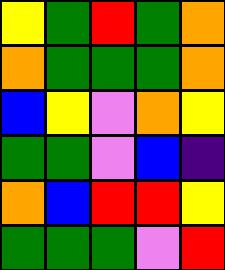[["yellow", "green", "red", "green", "orange"], ["orange", "green", "green", "green", "orange"], ["blue", "yellow", "violet", "orange", "yellow"], ["green", "green", "violet", "blue", "indigo"], ["orange", "blue", "red", "red", "yellow"], ["green", "green", "green", "violet", "red"]]